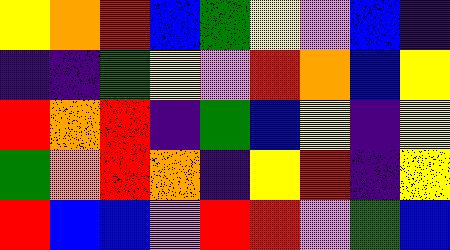[["yellow", "orange", "red", "blue", "green", "yellow", "violet", "blue", "indigo"], ["indigo", "indigo", "green", "yellow", "violet", "red", "orange", "blue", "yellow"], ["red", "orange", "red", "indigo", "green", "blue", "yellow", "indigo", "yellow"], ["green", "orange", "red", "orange", "indigo", "yellow", "red", "indigo", "yellow"], ["red", "blue", "blue", "violet", "red", "red", "violet", "green", "blue"]]